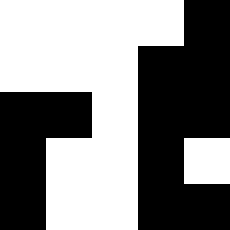[["white", "white", "white", "white", "black"], ["white", "white", "white", "black", "black"], ["black", "black", "white", "black", "black"], ["black", "white", "white", "black", "white"], ["black", "white", "white", "black", "black"]]